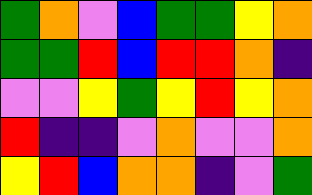[["green", "orange", "violet", "blue", "green", "green", "yellow", "orange"], ["green", "green", "red", "blue", "red", "red", "orange", "indigo"], ["violet", "violet", "yellow", "green", "yellow", "red", "yellow", "orange"], ["red", "indigo", "indigo", "violet", "orange", "violet", "violet", "orange"], ["yellow", "red", "blue", "orange", "orange", "indigo", "violet", "green"]]